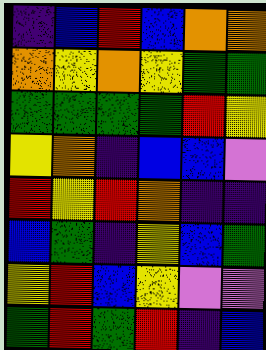[["indigo", "blue", "red", "blue", "orange", "orange"], ["orange", "yellow", "orange", "yellow", "green", "green"], ["green", "green", "green", "green", "red", "yellow"], ["yellow", "orange", "indigo", "blue", "blue", "violet"], ["red", "yellow", "red", "orange", "indigo", "indigo"], ["blue", "green", "indigo", "yellow", "blue", "green"], ["yellow", "red", "blue", "yellow", "violet", "violet"], ["green", "red", "green", "red", "indigo", "blue"]]